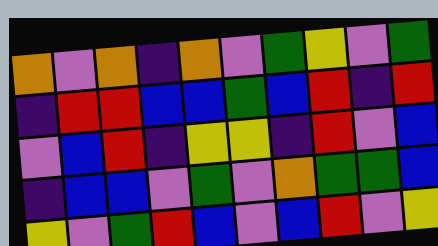[["orange", "violet", "orange", "indigo", "orange", "violet", "green", "yellow", "violet", "green"], ["indigo", "red", "red", "blue", "blue", "green", "blue", "red", "indigo", "red"], ["violet", "blue", "red", "indigo", "yellow", "yellow", "indigo", "red", "violet", "blue"], ["indigo", "blue", "blue", "violet", "green", "violet", "orange", "green", "green", "blue"], ["yellow", "violet", "green", "red", "blue", "violet", "blue", "red", "violet", "yellow"]]